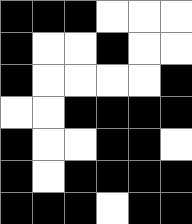[["black", "black", "black", "white", "white", "white"], ["black", "white", "white", "black", "white", "white"], ["black", "white", "white", "white", "white", "black"], ["white", "white", "black", "black", "black", "black"], ["black", "white", "white", "black", "black", "white"], ["black", "white", "black", "black", "black", "black"], ["black", "black", "black", "white", "black", "black"]]